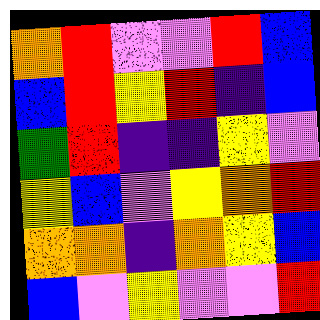[["orange", "red", "violet", "violet", "red", "blue"], ["blue", "red", "yellow", "red", "indigo", "blue"], ["green", "red", "indigo", "indigo", "yellow", "violet"], ["yellow", "blue", "violet", "yellow", "orange", "red"], ["orange", "orange", "indigo", "orange", "yellow", "blue"], ["blue", "violet", "yellow", "violet", "violet", "red"]]